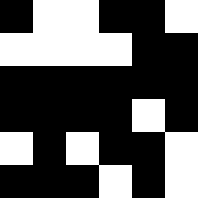[["black", "white", "white", "black", "black", "white"], ["white", "white", "white", "white", "black", "black"], ["black", "black", "black", "black", "black", "black"], ["black", "black", "black", "black", "white", "black"], ["white", "black", "white", "black", "black", "white"], ["black", "black", "black", "white", "black", "white"]]